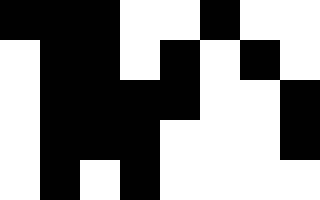[["black", "black", "black", "white", "white", "black", "white", "white"], ["white", "black", "black", "white", "black", "white", "black", "white"], ["white", "black", "black", "black", "black", "white", "white", "black"], ["white", "black", "black", "black", "white", "white", "white", "black"], ["white", "black", "white", "black", "white", "white", "white", "white"]]